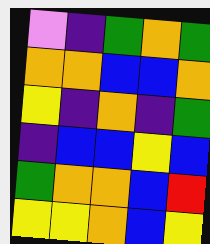[["violet", "indigo", "green", "orange", "green"], ["orange", "orange", "blue", "blue", "orange"], ["yellow", "indigo", "orange", "indigo", "green"], ["indigo", "blue", "blue", "yellow", "blue"], ["green", "orange", "orange", "blue", "red"], ["yellow", "yellow", "orange", "blue", "yellow"]]